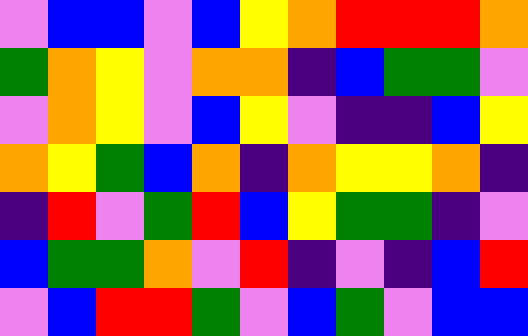[["violet", "blue", "blue", "violet", "blue", "yellow", "orange", "red", "red", "red", "orange"], ["green", "orange", "yellow", "violet", "orange", "orange", "indigo", "blue", "green", "green", "violet"], ["violet", "orange", "yellow", "violet", "blue", "yellow", "violet", "indigo", "indigo", "blue", "yellow"], ["orange", "yellow", "green", "blue", "orange", "indigo", "orange", "yellow", "yellow", "orange", "indigo"], ["indigo", "red", "violet", "green", "red", "blue", "yellow", "green", "green", "indigo", "violet"], ["blue", "green", "green", "orange", "violet", "red", "indigo", "violet", "indigo", "blue", "red"], ["violet", "blue", "red", "red", "green", "violet", "blue", "green", "violet", "blue", "blue"]]